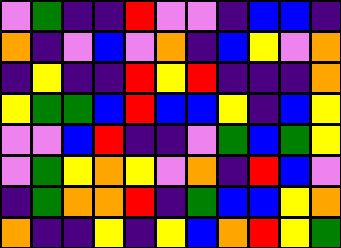[["violet", "green", "indigo", "indigo", "red", "violet", "violet", "indigo", "blue", "blue", "indigo"], ["orange", "indigo", "violet", "blue", "violet", "orange", "indigo", "blue", "yellow", "violet", "orange"], ["indigo", "yellow", "indigo", "indigo", "red", "yellow", "red", "indigo", "indigo", "indigo", "orange"], ["yellow", "green", "green", "blue", "red", "blue", "blue", "yellow", "indigo", "blue", "yellow"], ["violet", "violet", "blue", "red", "indigo", "indigo", "violet", "green", "blue", "green", "yellow"], ["violet", "green", "yellow", "orange", "yellow", "violet", "orange", "indigo", "red", "blue", "violet"], ["indigo", "green", "orange", "orange", "red", "indigo", "green", "blue", "blue", "yellow", "orange"], ["orange", "indigo", "indigo", "yellow", "indigo", "yellow", "blue", "orange", "red", "yellow", "green"]]